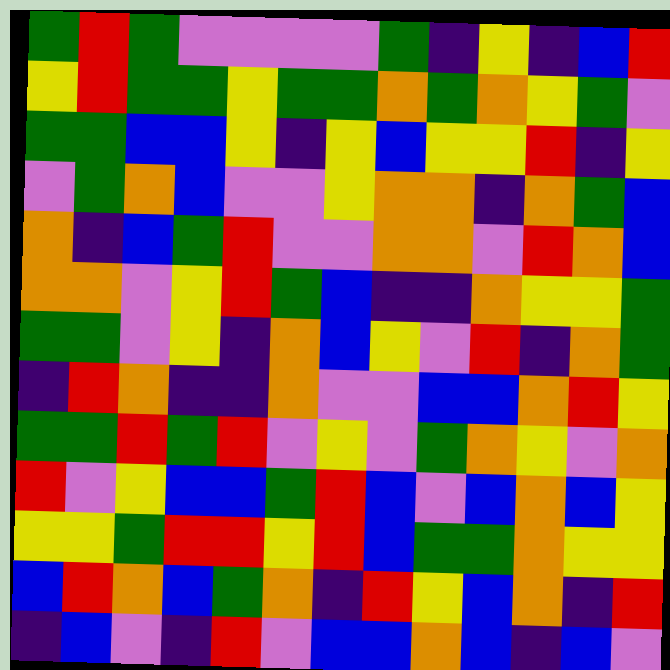[["green", "red", "green", "violet", "violet", "violet", "violet", "green", "indigo", "yellow", "indigo", "blue", "red"], ["yellow", "red", "green", "green", "yellow", "green", "green", "orange", "green", "orange", "yellow", "green", "violet"], ["green", "green", "blue", "blue", "yellow", "indigo", "yellow", "blue", "yellow", "yellow", "red", "indigo", "yellow"], ["violet", "green", "orange", "blue", "violet", "violet", "yellow", "orange", "orange", "indigo", "orange", "green", "blue"], ["orange", "indigo", "blue", "green", "red", "violet", "violet", "orange", "orange", "violet", "red", "orange", "blue"], ["orange", "orange", "violet", "yellow", "red", "green", "blue", "indigo", "indigo", "orange", "yellow", "yellow", "green"], ["green", "green", "violet", "yellow", "indigo", "orange", "blue", "yellow", "violet", "red", "indigo", "orange", "green"], ["indigo", "red", "orange", "indigo", "indigo", "orange", "violet", "violet", "blue", "blue", "orange", "red", "yellow"], ["green", "green", "red", "green", "red", "violet", "yellow", "violet", "green", "orange", "yellow", "violet", "orange"], ["red", "violet", "yellow", "blue", "blue", "green", "red", "blue", "violet", "blue", "orange", "blue", "yellow"], ["yellow", "yellow", "green", "red", "red", "yellow", "red", "blue", "green", "green", "orange", "yellow", "yellow"], ["blue", "red", "orange", "blue", "green", "orange", "indigo", "red", "yellow", "blue", "orange", "indigo", "red"], ["indigo", "blue", "violet", "indigo", "red", "violet", "blue", "blue", "orange", "blue", "indigo", "blue", "violet"]]